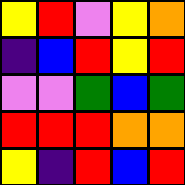[["yellow", "red", "violet", "yellow", "orange"], ["indigo", "blue", "red", "yellow", "red"], ["violet", "violet", "green", "blue", "green"], ["red", "red", "red", "orange", "orange"], ["yellow", "indigo", "red", "blue", "red"]]